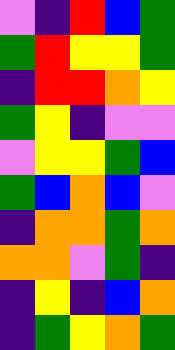[["violet", "indigo", "red", "blue", "green"], ["green", "red", "yellow", "yellow", "green"], ["indigo", "red", "red", "orange", "yellow"], ["green", "yellow", "indigo", "violet", "violet"], ["violet", "yellow", "yellow", "green", "blue"], ["green", "blue", "orange", "blue", "violet"], ["indigo", "orange", "orange", "green", "orange"], ["orange", "orange", "violet", "green", "indigo"], ["indigo", "yellow", "indigo", "blue", "orange"], ["indigo", "green", "yellow", "orange", "green"]]